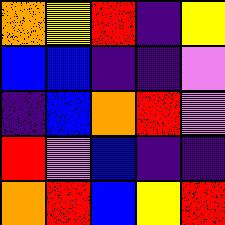[["orange", "yellow", "red", "indigo", "yellow"], ["blue", "blue", "indigo", "indigo", "violet"], ["indigo", "blue", "orange", "red", "violet"], ["red", "violet", "blue", "indigo", "indigo"], ["orange", "red", "blue", "yellow", "red"]]